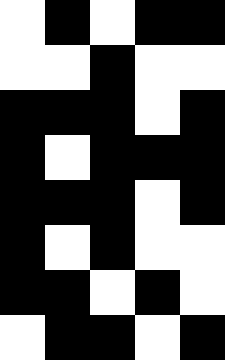[["white", "black", "white", "black", "black"], ["white", "white", "black", "white", "white"], ["black", "black", "black", "white", "black"], ["black", "white", "black", "black", "black"], ["black", "black", "black", "white", "black"], ["black", "white", "black", "white", "white"], ["black", "black", "white", "black", "white"], ["white", "black", "black", "white", "black"]]